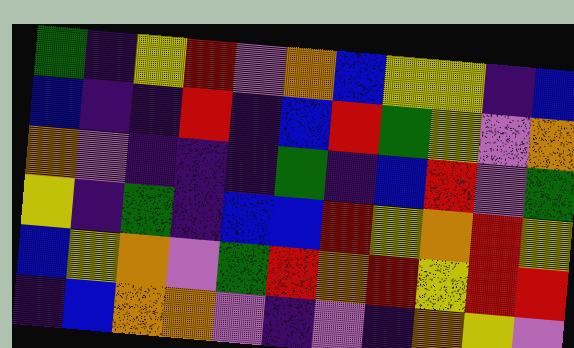[["green", "indigo", "yellow", "red", "violet", "orange", "blue", "yellow", "yellow", "indigo", "blue"], ["blue", "indigo", "indigo", "red", "indigo", "blue", "red", "green", "yellow", "violet", "orange"], ["orange", "violet", "indigo", "indigo", "indigo", "green", "indigo", "blue", "red", "violet", "green"], ["yellow", "indigo", "green", "indigo", "blue", "blue", "red", "yellow", "orange", "red", "yellow"], ["blue", "yellow", "orange", "violet", "green", "red", "orange", "red", "yellow", "red", "red"], ["indigo", "blue", "orange", "orange", "violet", "indigo", "violet", "indigo", "orange", "yellow", "violet"]]